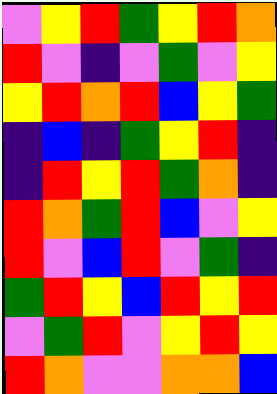[["violet", "yellow", "red", "green", "yellow", "red", "orange"], ["red", "violet", "indigo", "violet", "green", "violet", "yellow"], ["yellow", "red", "orange", "red", "blue", "yellow", "green"], ["indigo", "blue", "indigo", "green", "yellow", "red", "indigo"], ["indigo", "red", "yellow", "red", "green", "orange", "indigo"], ["red", "orange", "green", "red", "blue", "violet", "yellow"], ["red", "violet", "blue", "red", "violet", "green", "indigo"], ["green", "red", "yellow", "blue", "red", "yellow", "red"], ["violet", "green", "red", "violet", "yellow", "red", "yellow"], ["red", "orange", "violet", "violet", "orange", "orange", "blue"]]